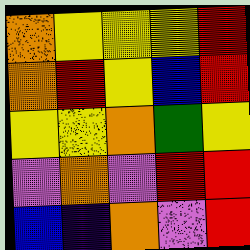[["orange", "yellow", "yellow", "yellow", "red"], ["orange", "red", "yellow", "blue", "red"], ["yellow", "yellow", "orange", "green", "yellow"], ["violet", "orange", "violet", "red", "red"], ["blue", "indigo", "orange", "violet", "red"]]